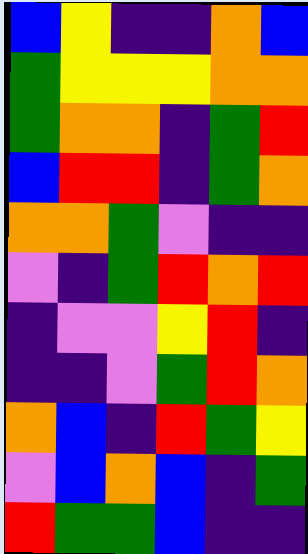[["blue", "yellow", "indigo", "indigo", "orange", "blue"], ["green", "yellow", "yellow", "yellow", "orange", "orange"], ["green", "orange", "orange", "indigo", "green", "red"], ["blue", "red", "red", "indigo", "green", "orange"], ["orange", "orange", "green", "violet", "indigo", "indigo"], ["violet", "indigo", "green", "red", "orange", "red"], ["indigo", "violet", "violet", "yellow", "red", "indigo"], ["indigo", "indigo", "violet", "green", "red", "orange"], ["orange", "blue", "indigo", "red", "green", "yellow"], ["violet", "blue", "orange", "blue", "indigo", "green"], ["red", "green", "green", "blue", "indigo", "indigo"]]